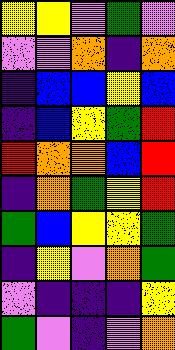[["yellow", "yellow", "violet", "green", "violet"], ["violet", "violet", "orange", "indigo", "orange"], ["indigo", "blue", "blue", "yellow", "blue"], ["indigo", "blue", "yellow", "green", "red"], ["red", "orange", "orange", "blue", "red"], ["indigo", "orange", "green", "yellow", "red"], ["green", "blue", "yellow", "yellow", "green"], ["indigo", "yellow", "violet", "orange", "green"], ["violet", "indigo", "indigo", "indigo", "yellow"], ["green", "violet", "indigo", "violet", "orange"]]